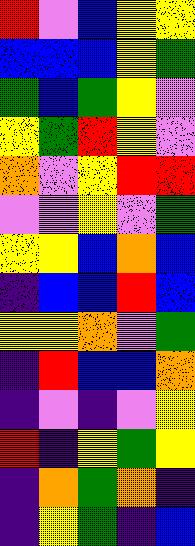[["red", "violet", "blue", "yellow", "yellow"], ["blue", "blue", "blue", "yellow", "green"], ["green", "blue", "green", "yellow", "violet"], ["yellow", "green", "red", "yellow", "violet"], ["orange", "violet", "yellow", "red", "red"], ["violet", "violet", "yellow", "violet", "green"], ["yellow", "yellow", "blue", "orange", "blue"], ["indigo", "blue", "blue", "red", "blue"], ["yellow", "yellow", "orange", "violet", "green"], ["indigo", "red", "blue", "blue", "orange"], ["indigo", "violet", "indigo", "violet", "yellow"], ["red", "indigo", "yellow", "green", "yellow"], ["indigo", "orange", "green", "orange", "indigo"], ["indigo", "yellow", "green", "indigo", "blue"]]